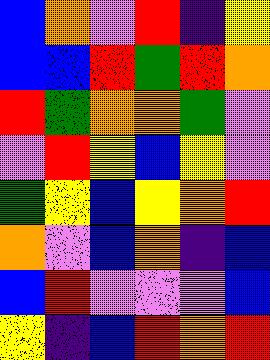[["blue", "orange", "violet", "red", "indigo", "yellow"], ["blue", "blue", "red", "green", "red", "orange"], ["red", "green", "orange", "orange", "green", "violet"], ["violet", "red", "yellow", "blue", "yellow", "violet"], ["green", "yellow", "blue", "yellow", "orange", "red"], ["orange", "violet", "blue", "orange", "indigo", "blue"], ["blue", "red", "violet", "violet", "violet", "blue"], ["yellow", "indigo", "blue", "red", "orange", "red"]]